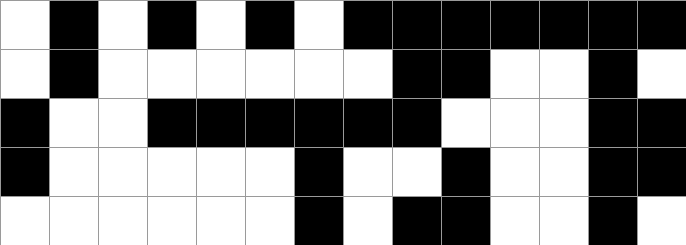[["white", "black", "white", "black", "white", "black", "white", "black", "black", "black", "black", "black", "black", "black"], ["white", "black", "white", "white", "white", "white", "white", "white", "black", "black", "white", "white", "black", "white"], ["black", "white", "white", "black", "black", "black", "black", "black", "black", "white", "white", "white", "black", "black"], ["black", "white", "white", "white", "white", "white", "black", "white", "white", "black", "white", "white", "black", "black"], ["white", "white", "white", "white", "white", "white", "black", "white", "black", "black", "white", "white", "black", "white"]]